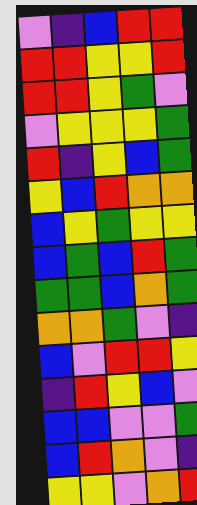[["violet", "indigo", "blue", "red", "red"], ["red", "red", "yellow", "yellow", "red"], ["red", "red", "yellow", "green", "violet"], ["violet", "yellow", "yellow", "yellow", "green"], ["red", "indigo", "yellow", "blue", "green"], ["yellow", "blue", "red", "orange", "orange"], ["blue", "yellow", "green", "yellow", "yellow"], ["blue", "green", "blue", "red", "green"], ["green", "green", "blue", "orange", "green"], ["orange", "orange", "green", "violet", "indigo"], ["blue", "violet", "red", "red", "yellow"], ["indigo", "red", "yellow", "blue", "violet"], ["blue", "blue", "violet", "violet", "green"], ["blue", "red", "orange", "violet", "indigo"], ["yellow", "yellow", "violet", "orange", "red"]]